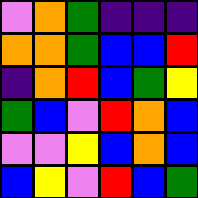[["violet", "orange", "green", "indigo", "indigo", "indigo"], ["orange", "orange", "green", "blue", "blue", "red"], ["indigo", "orange", "red", "blue", "green", "yellow"], ["green", "blue", "violet", "red", "orange", "blue"], ["violet", "violet", "yellow", "blue", "orange", "blue"], ["blue", "yellow", "violet", "red", "blue", "green"]]